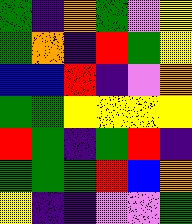[["green", "indigo", "orange", "green", "violet", "yellow"], ["green", "orange", "indigo", "red", "green", "yellow"], ["blue", "blue", "red", "indigo", "violet", "orange"], ["green", "green", "yellow", "yellow", "yellow", "yellow"], ["red", "green", "indigo", "green", "red", "indigo"], ["green", "green", "green", "red", "blue", "orange"], ["yellow", "indigo", "indigo", "violet", "violet", "green"]]